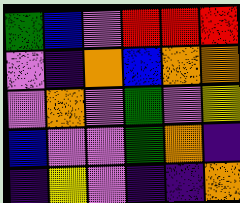[["green", "blue", "violet", "red", "red", "red"], ["violet", "indigo", "orange", "blue", "orange", "orange"], ["violet", "orange", "violet", "green", "violet", "yellow"], ["blue", "violet", "violet", "green", "orange", "indigo"], ["indigo", "yellow", "violet", "indigo", "indigo", "orange"]]